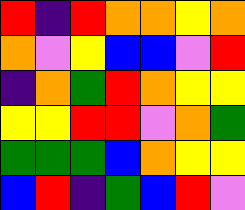[["red", "indigo", "red", "orange", "orange", "yellow", "orange"], ["orange", "violet", "yellow", "blue", "blue", "violet", "red"], ["indigo", "orange", "green", "red", "orange", "yellow", "yellow"], ["yellow", "yellow", "red", "red", "violet", "orange", "green"], ["green", "green", "green", "blue", "orange", "yellow", "yellow"], ["blue", "red", "indigo", "green", "blue", "red", "violet"]]